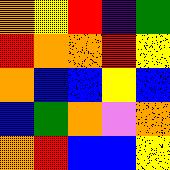[["orange", "yellow", "red", "indigo", "green"], ["red", "orange", "orange", "red", "yellow"], ["orange", "blue", "blue", "yellow", "blue"], ["blue", "green", "orange", "violet", "orange"], ["orange", "red", "blue", "blue", "yellow"]]